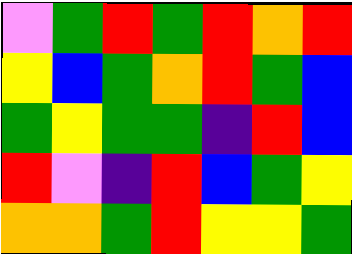[["violet", "green", "red", "green", "red", "orange", "red"], ["yellow", "blue", "green", "orange", "red", "green", "blue"], ["green", "yellow", "green", "green", "indigo", "red", "blue"], ["red", "violet", "indigo", "red", "blue", "green", "yellow"], ["orange", "orange", "green", "red", "yellow", "yellow", "green"]]